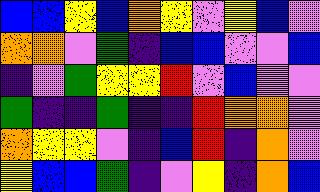[["blue", "blue", "yellow", "blue", "orange", "yellow", "violet", "yellow", "blue", "violet"], ["orange", "orange", "violet", "green", "indigo", "blue", "blue", "violet", "violet", "blue"], ["indigo", "violet", "green", "yellow", "yellow", "red", "violet", "blue", "violet", "violet"], ["green", "indigo", "indigo", "green", "indigo", "indigo", "red", "orange", "orange", "violet"], ["orange", "yellow", "yellow", "violet", "indigo", "blue", "red", "indigo", "orange", "violet"], ["yellow", "blue", "blue", "green", "indigo", "violet", "yellow", "indigo", "orange", "blue"]]